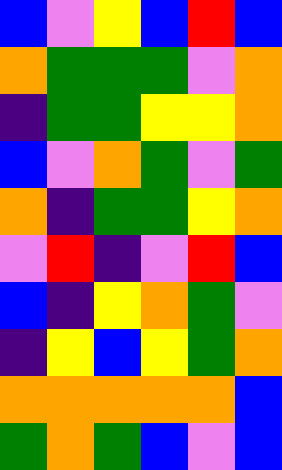[["blue", "violet", "yellow", "blue", "red", "blue"], ["orange", "green", "green", "green", "violet", "orange"], ["indigo", "green", "green", "yellow", "yellow", "orange"], ["blue", "violet", "orange", "green", "violet", "green"], ["orange", "indigo", "green", "green", "yellow", "orange"], ["violet", "red", "indigo", "violet", "red", "blue"], ["blue", "indigo", "yellow", "orange", "green", "violet"], ["indigo", "yellow", "blue", "yellow", "green", "orange"], ["orange", "orange", "orange", "orange", "orange", "blue"], ["green", "orange", "green", "blue", "violet", "blue"]]